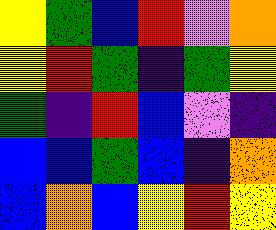[["yellow", "green", "blue", "red", "violet", "orange"], ["yellow", "red", "green", "indigo", "green", "yellow"], ["green", "indigo", "red", "blue", "violet", "indigo"], ["blue", "blue", "green", "blue", "indigo", "orange"], ["blue", "orange", "blue", "yellow", "red", "yellow"]]